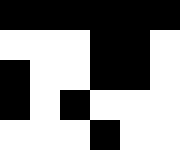[["black", "black", "black", "black", "black", "black"], ["white", "white", "white", "black", "black", "white"], ["black", "white", "white", "black", "black", "white"], ["black", "white", "black", "white", "white", "white"], ["white", "white", "white", "black", "white", "white"]]